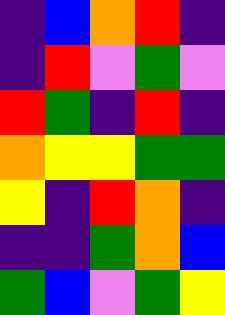[["indigo", "blue", "orange", "red", "indigo"], ["indigo", "red", "violet", "green", "violet"], ["red", "green", "indigo", "red", "indigo"], ["orange", "yellow", "yellow", "green", "green"], ["yellow", "indigo", "red", "orange", "indigo"], ["indigo", "indigo", "green", "orange", "blue"], ["green", "blue", "violet", "green", "yellow"]]